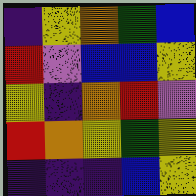[["indigo", "yellow", "orange", "green", "blue"], ["red", "violet", "blue", "blue", "yellow"], ["yellow", "indigo", "orange", "red", "violet"], ["red", "orange", "yellow", "green", "yellow"], ["indigo", "indigo", "indigo", "blue", "yellow"]]